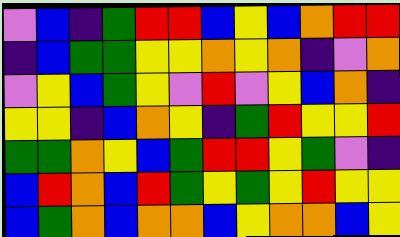[["violet", "blue", "indigo", "green", "red", "red", "blue", "yellow", "blue", "orange", "red", "red"], ["indigo", "blue", "green", "green", "yellow", "yellow", "orange", "yellow", "orange", "indigo", "violet", "orange"], ["violet", "yellow", "blue", "green", "yellow", "violet", "red", "violet", "yellow", "blue", "orange", "indigo"], ["yellow", "yellow", "indigo", "blue", "orange", "yellow", "indigo", "green", "red", "yellow", "yellow", "red"], ["green", "green", "orange", "yellow", "blue", "green", "red", "red", "yellow", "green", "violet", "indigo"], ["blue", "red", "orange", "blue", "red", "green", "yellow", "green", "yellow", "red", "yellow", "yellow"], ["blue", "green", "orange", "blue", "orange", "orange", "blue", "yellow", "orange", "orange", "blue", "yellow"]]